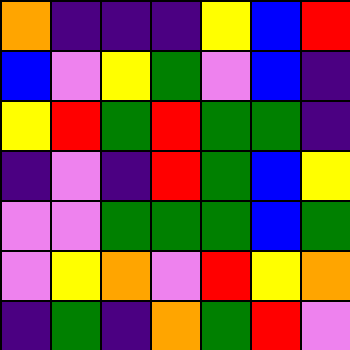[["orange", "indigo", "indigo", "indigo", "yellow", "blue", "red"], ["blue", "violet", "yellow", "green", "violet", "blue", "indigo"], ["yellow", "red", "green", "red", "green", "green", "indigo"], ["indigo", "violet", "indigo", "red", "green", "blue", "yellow"], ["violet", "violet", "green", "green", "green", "blue", "green"], ["violet", "yellow", "orange", "violet", "red", "yellow", "orange"], ["indigo", "green", "indigo", "orange", "green", "red", "violet"]]